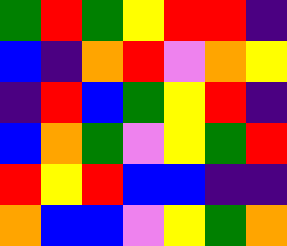[["green", "red", "green", "yellow", "red", "red", "indigo"], ["blue", "indigo", "orange", "red", "violet", "orange", "yellow"], ["indigo", "red", "blue", "green", "yellow", "red", "indigo"], ["blue", "orange", "green", "violet", "yellow", "green", "red"], ["red", "yellow", "red", "blue", "blue", "indigo", "indigo"], ["orange", "blue", "blue", "violet", "yellow", "green", "orange"]]